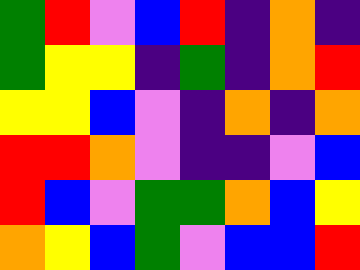[["green", "red", "violet", "blue", "red", "indigo", "orange", "indigo"], ["green", "yellow", "yellow", "indigo", "green", "indigo", "orange", "red"], ["yellow", "yellow", "blue", "violet", "indigo", "orange", "indigo", "orange"], ["red", "red", "orange", "violet", "indigo", "indigo", "violet", "blue"], ["red", "blue", "violet", "green", "green", "orange", "blue", "yellow"], ["orange", "yellow", "blue", "green", "violet", "blue", "blue", "red"]]